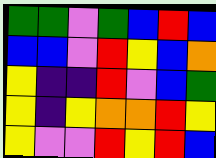[["green", "green", "violet", "green", "blue", "red", "blue"], ["blue", "blue", "violet", "red", "yellow", "blue", "orange"], ["yellow", "indigo", "indigo", "red", "violet", "blue", "green"], ["yellow", "indigo", "yellow", "orange", "orange", "red", "yellow"], ["yellow", "violet", "violet", "red", "yellow", "red", "blue"]]